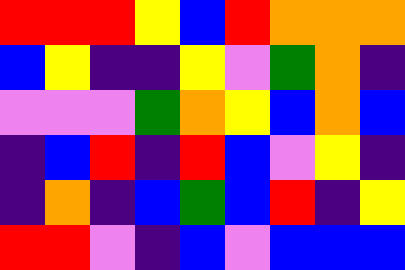[["red", "red", "red", "yellow", "blue", "red", "orange", "orange", "orange"], ["blue", "yellow", "indigo", "indigo", "yellow", "violet", "green", "orange", "indigo"], ["violet", "violet", "violet", "green", "orange", "yellow", "blue", "orange", "blue"], ["indigo", "blue", "red", "indigo", "red", "blue", "violet", "yellow", "indigo"], ["indigo", "orange", "indigo", "blue", "green", "blue", "red", "indigo", "yellow"], ["red", "red", "violet", "indigo", "blue", "violet", "blue", "blue", "blue"]]